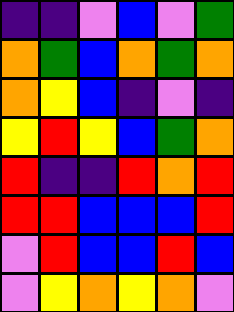[["indigo", "indigo", "violet", "blue", "violet", "green"], ["orange", "green", "blue", "orange", "green", "orange"], ["orange", "yellow", "blue", "indigo", "violet", "indigo"], ["yellow", "red", "yellow", "blue", "green", "orange"], ["red", "indigo", "indigo", "red", "orange", "red"], ["red", "red", "blue", "blue", "blue", "red"], ["violet", "red", "blue", "blue", "red", "blue"], ["violet", "yellow", "orange", "yellow", "orange", "violet"]]